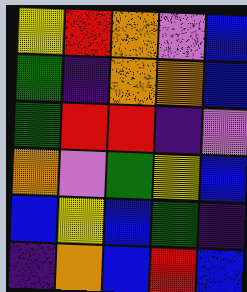[["yellow", "red", "orange", "violet", "blue"], ["green", "indigo", "orange", "orange", "blue"], ["green", "red", "red", "indigo", "violet"], ["orange", "violet", "green", "yellow", "blue"], ["blue", "yellow", "blue", "green", "indigo"], ["indigo", "orange", "blue", "red", "blue"]]